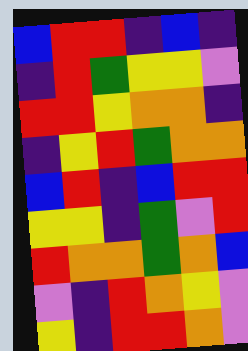[["blue", "red", "red", "indigo", "blue", "indigo"], ["indigo", "red", "green", "yellow", "yellow", "violet"], ["red", "red", "yellow", "orange", "orange", "indigo"], ["indigo", "yellow", "red", "green", "orange", "orange"], ["blue", "red", "indigo", "blue", "red", "red"], ["yellow", "yellow", "indigo", "green", "violet", "red"], ["red", "orange", "orange", "green", "orange", "blue"], ["violet", "indigo", "red", "orange", "yellow", "violet"], ["yellow", "indigo", "red", "red", "orange", "violet"]]